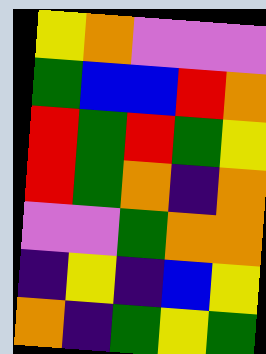[["yellow", "orange", "violet", "violet", "violet"], ["green", "blue", "blue", "red", "orange"], ["red", "green", "red", "green", "yellow"], ["red", "green", "orange", "indigo", "orange"], ["violet", "violet", "green", "orange", "orange"], ["indigo", "yellow", "indigo", "blue", "yellow"], ["orange", "indigo", "green", "yellow", "green"]]